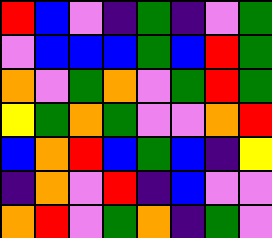[["red", "blue", "violet", "indigo", "green", "indigo", "violet", "green"], ["violet", "blue", "blue", "blue", "green", "blue", "red", "green"], ["orange", "violet", "green", "orange", "violet", "green", "red", "green"], ["yellow", "green", "orange", "green", "violet", "violet", "orange", "red"], ["blue", "orange", "red", "blue", "green", "blue", "indigo", "yellow"], ["indigo", "orange", "violet", "red", "indigo", "blue", "violet", "violet"], ["orange", "red", "violet", "green", "orange", "indigo", "green", "violet"]]